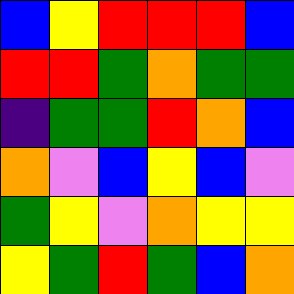[["blue", "yellow", "red", "red", "red", "blue"], ["red", "red", "green", "orange", "green", "green"], ["indigo", "green", "green", "red", "orange", "blue"], ["orange", "violet", "blue", "yellow", "blue", "violet"], ["green", "yellow", "violet", "orange", "yellow", "yellow"], ["yellow", "green", "red", "green", "blue", "orange"]]